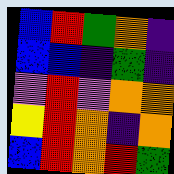[["blue", "red", "green", "orange", "indigo"], ["blue", "blue", "indigo", "green", "indigo"], ["violet", "red", "violet", "orange", "orange"], ["yellow", "red", "orange", "indigo", "orange"], ["blue", "red", "orange", "red", "green"]]